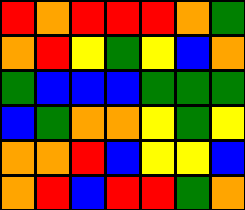[["red", "orange", "red", "red", "red", "orange", "green"], ["orange", "red", "yellow", "green", "yellow", "blue", "orange"], ["green", "blue", "blue", "blue", "green", "green", "green"], ["blue", "green", "orange", "orange", "yellow", "green", "yellow"], ["orange", "orange", "red", "blue", "yellow", "yellow", "blue"], ["orange", "red", "blue", "red", "red", "green", "orange"]]